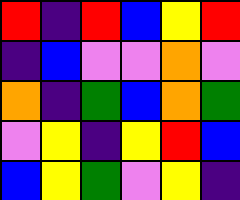[["red", "indigo", "red", "blue", "yellow", "red"], ["indigo", "blue", "violet", "violet", "orange", "violet"], ["orange", "indigo", "green", "blue", "orange", "green"], ["violet", "yellow", "indigo", "yellow", "red", "blue"], ["blue", "yellow", "green", "violet", "yellow", "indigo"]]